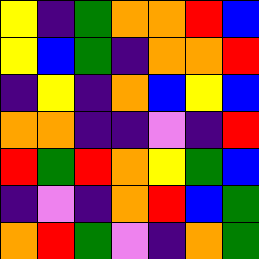[["yellow", "indigo", "green", "orange", "orange", "red", "blue"], ["yellow", "blue", "green", "indigo", "orange", "orange", "red"], ["indigo", "yellow", "indigo", "orange", "blue", "yellow", "blue"], ["orange", "orange", "indigo", "indigo", "violet", "indigo", "red"], ["red", "green", "red", "orange", "yellow", "green", "blue"], ["indigo", "violet", "indigo", "orange", "red", "blue", "green"], ["orange", "red", "green", "violet", "indigo", "orange", "green"]]